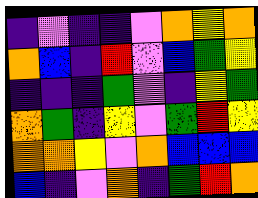[["indigo", "violet", "indigo", "indigo", "violet", "orange", "yellow", "orange"], ["orange", "blue", "indigo", "red", "violet", "blue", "green", "yellow"], ["indigo", "indigo", "indigo", "green", "violet", "indigo", "yellow", "green"], ["orange", "green", "indigo", "yellow", "violet", "green", "red", "yellow"], ["orange", "orange", "yellow", "violet", "orange", "blue", "blue", "blue"], ["blue", "indigo", "violet", "orange", "indigo", "green", "red", "orange"]]